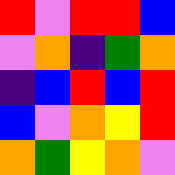[["red", "violet", "red", "red", "blue"], ["violet", "orange", "indigo", "green", "orange"], ["indigo", "blue", "red", "blue", "red"], ["blue", "violet", "orange", "yellow", "red"], ["orange", "green", "yellow", "orange", "violet"]]